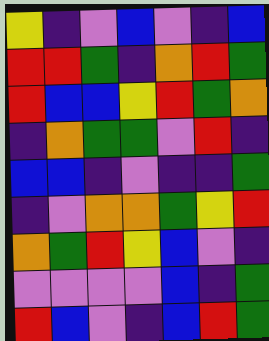[["yellow", "indigo", "violet", "blue", "violet", "indigo", "blue"], ["red", "red", "green", "indigo", "orange", "red", "green"], ["red", "blue", "blue", "yellow", "red", "green", "orange"], ["indigo", "orange", "green", "green", "violet", "red", "indigo"], ["blue", "blue", "indigo", "violet", "indigo", "indigo", "green"], ["indigo", "violet", "orange", "orange", "green", "yellow", "red"], ["orange", "green", "red", "yellow", "blue", "violet", "indigo"], ["violet", "violet", "violet", "violet", "blue", "indigo", "green"], ["red", "blue", "violet", "indigo", "blue", "red", "green"]]